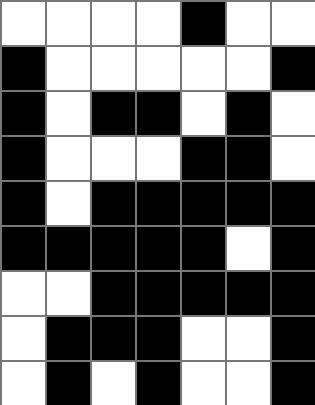[["white", "white", "white", "white", "black", "white", "white"], ["black", "white", "white", "white", "white", "white", "black"], ["black", "white", "black", "black", "white", "black", "white"], ["black", "white", "white", "white", "black", "black", "white"], ["black", "white", "black", "black", "black", "black", "black"], ["black", "black", "black", "black", "black", "white", "black"], ["white", "white", "black", "black", "black", "black", "black"], ["white", "black", "black", "black", "white", "white", "black"], ["white", "black", "white", "black", "white", "white", "black"]]